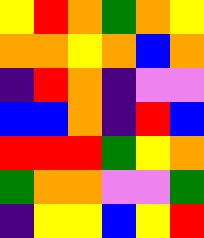[["yellow", "red", "orange", "green", "orange", "yellow"], ["orange", "orange", "yellow", "orange", "blue", "orange"], ["indigo", "red", "orange", "indigo", "violet", "violet"], ["blue", "blue", "orange", "indigo", "red", "blue"], ["red", "red", "red", "green", "yellow", "orange"], ["green", "orange", "orange", "violet", "violet", "green"], ["indigo", "yellow", "yellow", "blue", "yellow", "red"]]